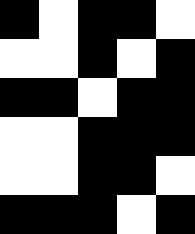[["black", "white", "black", "black", "white"], ["white", "white", "black", "white", "black"], ["black", "black", "white", "black", "black"], ["white", "white", "black", "black", "black"], ["white", "white", "black", "black", "white"], ["black", "black", "black", "white", "black"]]